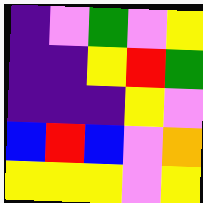[["indigo", "violet", "green", "violet", "yellow"], ["indigo", "indigo", "yellow", "red", "green"], ["indigo", "indigo", "indigo", "yellow", "violet"], ["blue", "red", "blue", "violet", "orange"], ["yellow", "yellow", "yellow", "violet", "yellow"]]